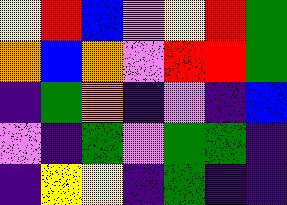[["yellow", "red", "blue", "violet", "yellow", "red", "green"], ["orange", "blue", "orange", "violet", "red", "red", "green"], ["indigo", "green", "orange", "indigo", "violet", "indigo", "blue"], ["violet", "indigo", "green", "violet", "green", "green", "indigo"], ["indigo", "yellow", "yellow", "indigo", "green", "indigo", "indigo"]]